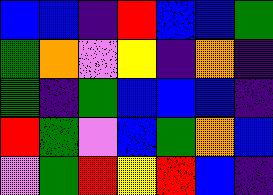[["blue", "blue", "indigo", "red", "blue", "blue", "green"], ["green", "orange", "violet", "yellow", "indigo", "orange", "indigo"], ["green", "indigo", "green", "blue", "blue", "blue", "indigo"], ["red", "green", "violet", "blue", "green", "orange", "blue"], ["violet", "green", "red", "yellow", "red", "blue", "indigo"]]